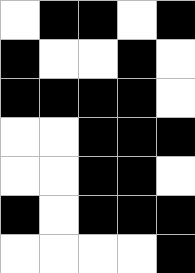[["white", "black", "black", "white", "black"], ["black", "white", "white", "black", "white"], ["black", "black", "black", "black", "white"], ["white", "white", "black", "black", "black"], ["white", "white", "black", "black", "white"], ["black", "white", "black", "black", "black"], ["white", "white", "white", "white", "black"]]